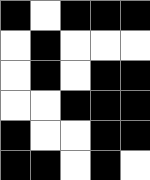[["black", "white", "black", "black", "black"], ["white", "black", "white", "white", "white"], ["white", "black", "white", "black", "black"], ["white", "white", "black", "black", "black"], ["black", "white", "white", "black", "black"], ["black", "black", "white", "black", "white"]]